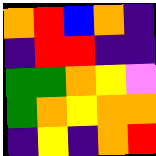[["orange", "red", "blue", "orange", "indigo"], ["indigo", "red", "red", "indigo", "indigo"], ["green", "green", "orange", "yellow", "violet"], ["green", "orange", "yellow", "orange", "orange"], ["indigo", "yellow", "indigo", "orange", "red"]]